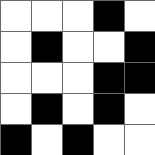[["white", "white", "white", "black", "white"], ["white", "black", "white", "white", "black"], ["white", "white", "white", "black", "black"], ["white", "black", "white", "black", "white"], ["black", "white", "black", "white", "white"]]